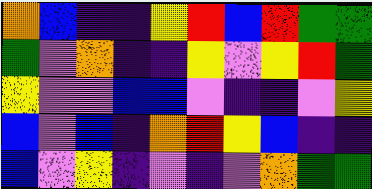[["orange", "blue", "indigo", "indigo", "yellow", "red", "blue", "red", "green", "green"], ["green", "violet", "orange", "indigo", "indigo", "yellow", "violet", "yellow", "red", "green"], ["yellow", "violet", "violet", "blue", "blue", "violet", "indigo", "indigo", "violet", "yellow"], ["blue", "violet", "blue", "indigo", "orange", "red", "yellow", "blue", "indigo", "indigo"], ["blue", "violet", "yellow", "indigo", "violet", "indigo", "violet", "orange", "green", "green"]]